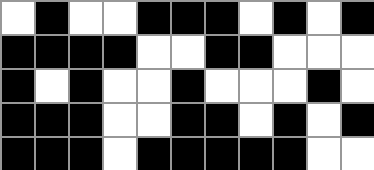[["white", "black", "white", "white", "black", "black", "black", "white", "black", "white", "black"], ["black", "black", "black", "black", "white", "white", "black", "black", "white", "white", "white"], ["black", "white", "black", "white", "white", "black", "white", "white", "white", "black", "white"], ["black", "black", "black", "white", "white", "black", "black", "white", "black", "white", "black"], ["black", "black", "black", "white", "black", "black", "black", "black", "black", "white", "white"]]